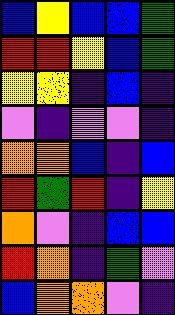[["blue", "yellow", "blue", "blue", "green"], ["red", "red", "yellow", "blue", "green"], ["yellow", "yellow", "indigo", "blue", "indigo"], ["violet", "indigo", "violet", "violet", "indigo"], ["orange", "orange", "blue", "indigo", "blue"], ["red", "green", "red", "indigo", "yellow"], ["orange", "violet", "indigo", "blue", "blue"], ["red", "orange", "indigo", "green", "violet"], ["blue", "orange", "orange", "violet", "indigo"]]